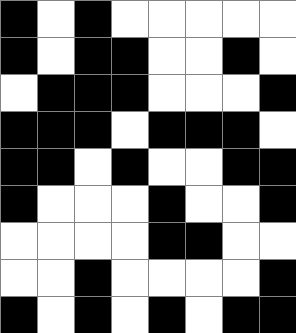[["black", "white", "black", "white", "white", "white", "white", "white"], ["black", "white", "black", "black", "white", "white", "black", "white"], ["white", "black", "black", "black", "white", "white", "white", "black"], ["black", "black", "black", "white", "black", "black", "black", "white"], ["black", "black", "white", "black", "white", "white", "black", "black"], ["black", "white", "white", "white", "black", "white", "white", "black"], ["white", "white", "white", "white", "black", "black", "white", "white"], ["white", "white", "black", "white", "white", "white", "white", "black"], ["black", "white", "black", "white", "black", "white", "black", "black"]]